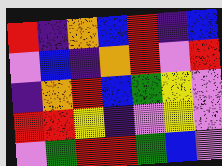[["red", "indigo", "orange", "blue", "red", "indigo", "blue"], ["violet", "blue", "indigo", "orange", "red", "violet", "red"], ["indigo", "orange", "red", "blue", "green", "yellow", "violet"], ["red", "red", "yellow", "indigo", "violet", "yellow", "violet"], ["violet", "green", "red", "red", "green", "blue", "violet"]]